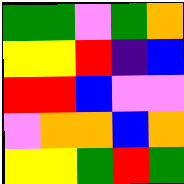[["green", "green", "violet", "green", "orange"], ["yellow", "yellow", "red", "indigo", "blue"], ["red", "red", "blue", "violet", "violet"], ["violet", "orange", "orange", "blue", "orange"], ["yellow", "yellow", "green", "red", "green"]]